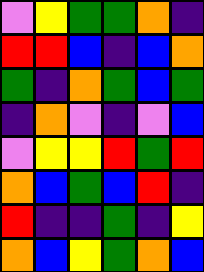[["violet", "yellow", "green", "green", "orange", "indigo"], ["red", "red", "blue", "indigo", "blue", "orange"], ["green", "indigo", "orange", "green", "blue", "green"], ["indigo", "orange", "violet", "indigo", "violet", "blue"], ["violet", "yellow", "yellow", "red", "green", "red"], ["orange", "blue", "green", "blue", "red", "indigo"], ["red", "indigo", "indigo", "green", "indigo", "yellow"], ["orange", "blue", "yellow", "green", "orange", "blue"]]